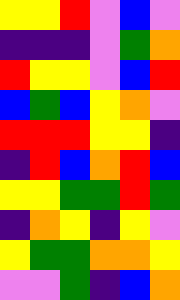[["yellow", "yellow", "red", "violet", "blue", "violet"], ["indigo", "indigo", "indigo", "violet", "green", "orange"], ["red", "yellow", "yellow", "violet", "blue", "red"], ["blue", "green", "blue", "yellow", "orange", "violet"], ["red", "red", "red", "yellow", "yellow", "indigo"], ["indigo", "red", "blue", "orange", "red", "blue"], ["yellow", "yellow", "green", "green", "red", "green"], ["indigo", "orange", "yellow", "indigo", "yellow", "violet"], ["yellow", "green", "green", "orange", "orange", "yellow"], ["violet", "violet", "green", "indigo", "blue", "orange"]]